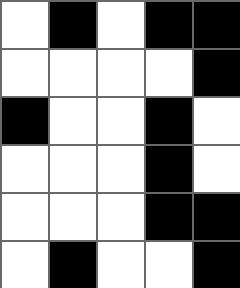[["white", "black", "white", "black", "black"], ["white", "white", "white", "white", "black"], ["black", "white", "white", "black", "white"], ["white", "white", "white", "black", "white"], ["white", "white", "white", "black", "black"], ["white", "black", "white", "white", "black"]]